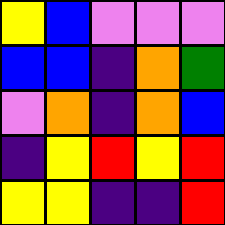[["yellow", "blue", "violet", "violet", "violet"], ["blue", "blue", "indigo", "orange", "green"], ["violet", "orange", "indigo", "orange", "blue"], ["indigo", "yellow", "red", "yellow", "red"], ["yellow", "yellow", "indigo", "indigo", "red"]]